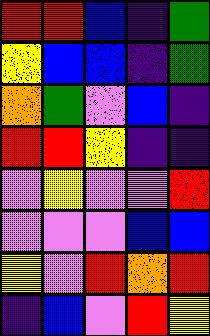[["red", "red", "blue", "indigo", "green"], ["yellow", "blue", "blue", "indigo", "green"], ["orange", "green", "violet", "blue", "indigo"], ["red", "red", "yellow", "indigo", "indigo"], ["violet", "yellow", "violet", "violet", "red"], ["violet", "violet", "violet", "blue", "blue"], ["yellow", "violet", "red", "orange", "red"], ["indigo", "blue", "violet", "red", "yellow"]]